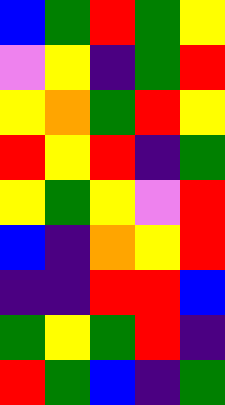[["blue", "green", "red", "green", "yellow"], ["violet", "yellow", "indigo", "green", "red"], ["yellow", "orange", "green", "red", "yellow"], ["red", "yellow", "red", "indigo", "green"], ["yellow", "green", "yellow", "violet", "red"], ["blue", "indigo", "orange", "yellow", "red"], ["indigo", "indigo", "red", "red", "blue"], ["green", "yellow", "green", "red", "indigo"], ["red", "green", "blue", "indigo", "green"]]